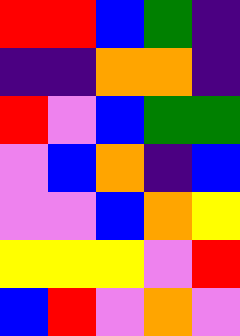[["red", "red", "blue", "green", "indigo"], ["indigo", "indigo", "orange", "orange", "indigo"], ["red", "violet", "blue", "green", "green"], ["violet", "blue", "orange", "indigo", "blue"], ["violet", "violet", "blue", "orange", "yellow"], ["yellow", "yellow", "yellow", "violet", "red"], ["blue", "red", "violet", "orange", "violet"]]